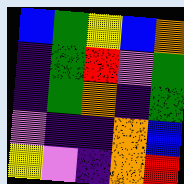[["blue", "green", "yellow", "blue", "orange"], ["indigo", "green", "red", "violet", "green"], ["indigo", "green", "orange", "indigo", "green"], ["violet", "indigo", "indigo", "orange", "blue"], ["yellow", "violet", "indigo", "orange", "red"]]